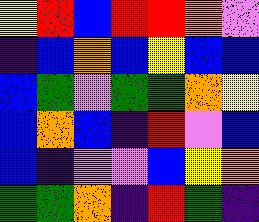[["yellow", "red", "blue", "red", "red", "orange", "violet"], ["indigo", "blue", "orange", "blue", "yellow", "blue", "blue"], ["blue", "green", "violet", "green", "green", "orange", "yellow"], ["blue", "orange", "blue", "indigo", "red", "violet", "blue"], ["blue", "indigo", "violet", "violet", "blue", "yellow", "orange"], ["green", "green", "orange", "indigo", "red", "green", "indigo"]]